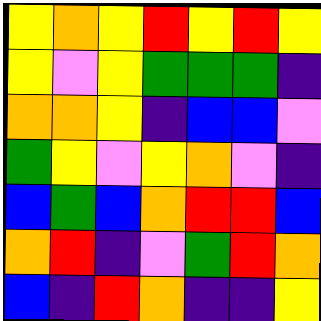[["yellow", "orange", "yellow", "red", "yellow", "red", "yellow"], ["yellow", "violet", "yellow", "green", "green", "green", "indigo"], ["orange", "orange", "yellow", "indigo", "blue", "blue", "violet"], ["green", "yellow", "violet", "yellow", "orange", "violet", "indigo"], ["blue", "green", "blue", "orange", "red", "red", "blue"], ["orange", "red", "indigo", "violet", "green", "red", "orange"], ["blue", "indigo", "red", "orange", "indigo", "indigo", "yellow"]]